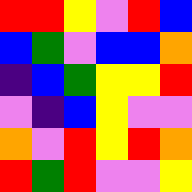[["red", "red", "yellow", "violet", "red", "blue"], ["blue", "green", "violet", "blue", "blue", "orange"], ["indigo", "blue", "green", "yellow", "yellow", "red"], ["violet", "indigo", "blue", "yellow", "violet", "violet"], ["orange", "violet", "red", "yellow", "red", "orange"], ["red", "green", "red", "violet", "violet", "yellow"]]